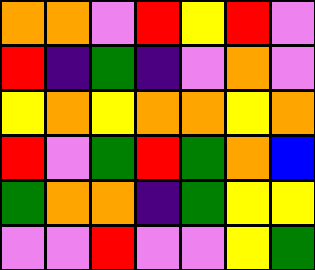[["orange", "orange", "violet", "red", "yellow", "red", "violet"], ["red", "indigo", "green", "indigo", "violet", "orange", "violet"], ["yellow", "orange", "yellow", "orange", "orange", "yellow", "orange"], ["red", "violet", "green", "red", "green", "orange", "blue"], ["green", "orange", "orange", "indigo", "green", "yellow", "yellow"], ["violet", "violet", "red", "violet", "violet", "yellow", "green"]]